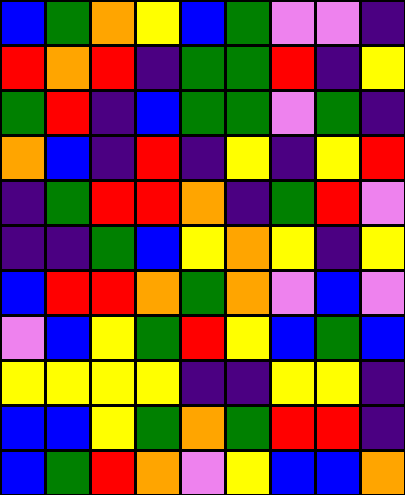[["blue", "green", "orange", "yellow", "blue", "green", "violet", "violet", "indigo"], ["red", "orange", "red", "indigo", "green", "green", "red", "indigo", "yellow"], ["green", "red", "indigo", "blue", "green", "green", "violet", "green", "indigo"], ["orange", "blue", "indigo", "red", "indigo", "yellow", "indigo", "yellow", "red"], ["indigo", "green", "red", "red", "orange", "indigo", "green", "red", "violet"], ["indigo", "indigo", "green", "blue", "yellow", "orange", "yellow", "indigo", "yellow"], ["blue", "red", "red", "orange", "green", "orange", "violet", "blue", "violet"], ["violet", "blue", "yellow", "green", "red", "yellow", "blue", "green", "blue"], ["yellow", "yellow", "yellow", "yellow", "indigo", "indigo", "yellow", "yellow", "indigo"], ["blue", "blue", "yellow", "green", "orange", "green", "red", "red", "indigo"], ["blue", "green", "red", "orange", "violet", "yellow", "blue", "blue", "orange"]]